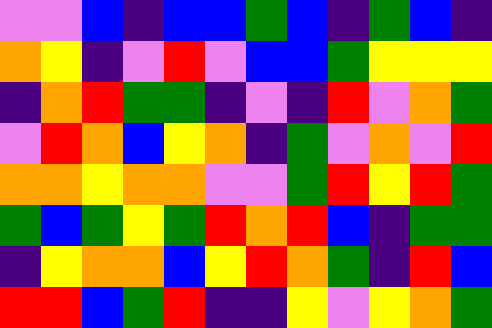[["violet", "violet", "blue", "indigo", "blue", "blue", "green", "blue", "indigo", "green", "blue", "indigo"], ["orange", "yellow", "indigo", "violet", "red", "violet", "blue", "blue", "green", "yellow", "yellow", "yellow"], ["indigo", "orange", "red", "green", "green", "indigo", "violet", "indigo", "red", "violet", "orange", "green"], ["violet", "red", "orange", "blue", "yellow", "orange", "indigo", "green", "violet", "orange", "violet", "red"], ["orange", "orange", "yellow", "orange", "orange", "violet", "violet", "green", "red", "yellow", "red", "green"], ["green", "blue", "green", "yellow", "green", "red", "orange", "red", "blue", "indigo", "green", "green"], ["indigo", "yellow", "orange", "orange", "blue", "yellow", "red", "orange", "green", "indigo", "red", "blue"], ["red", "red", "blue", "green", "red", "indigo", "indigo", "yellow", "violet", "yellow", "orange", "green"]]